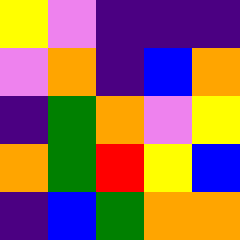[["yellow", "violet", "indigo", "indigo", "indigo"], ["violet", "orange", "indigo", "blue", "orange"], ["indigo", "green", "orange", "violet", "yellow"], ["orange", "green", "red", "yellow", "blue"], ["indigo", "blue", "green", "orange", "orange"]]